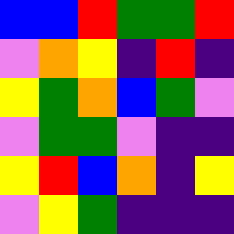[["blue", "blue", "red", "green", "green", "red"], ["violet", "orange", "yellow", "indigo", "red", "indigo"], ["yellow", "green", "orange", "blue", "green", "violet"], ["violet", "green", "green", "violet", "indigo", "indigo"], ["yellow", "red", "blue", "orange", "indigo", "yellow"], ["violet", "yellow", "green", "indigo", "indigo", "indigo"]]